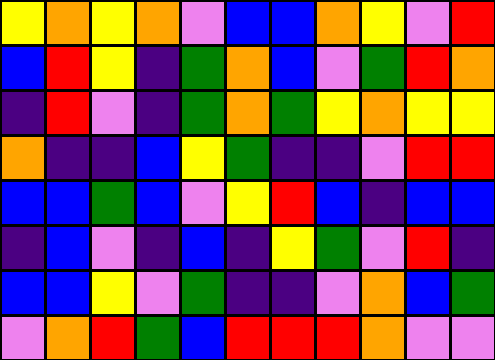[["yellow", "orange", "yellow", "orange", "violet", "blue", "blue", "orange", "yellow", "violet", "red"], ["blue", "red", "yellow", "indigo", "green", "orange", "blue", "violet", "green", "red", "orange"], ["indigo", "red", "violet", "indigo", "green", "orange", "green", "yellow", "orange", "yellow", "yellow"], ["orange", "indigo", "indigo", "blue", "yellow", "green", "indigo", "indigo", "violet", "red", "red"], ["blue", "blue", "green", "blue", "violet", "yellow", "red", "blue", "indigo", "blue", "blue"], ["indigo", "blue", "violet", "indigo", "blue", "indigo", "yellow", "green", "violet", "red", "indigo"], ["blue", "blue", "yellow", "violet", "green", "indigo", "indigo", "violet", "orange", "blue", "green"], ["violet", "orange", "red", "green", "blue", "red", "red", "red", "orange", "violet", "violet"]]